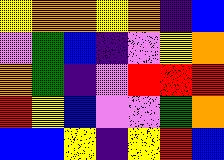[["yellow", "orange", "orange", "yellow", "orange", "indigo", "blue"], ["violet", "green", "blue", "indigo", "violet", "yellow", "orange"], ["orange", "green", "indigo", "violet", "red", "red", "red"], ["red", "yellow", "blue", "violet", "violet", "green", "orange"], ["blue", "blue", "yellow", "indigo", "yellow", "red", "blue"]]